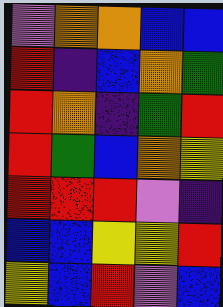[["violet", "orange", "orange", "blue", "blue"], ["red", "indigo", "blue", "orange", "green"], ["red", "orange", "indigo", "green", "red"], ["red", "green", "blue", "orange", "yellow"], ["red", "red", "red", "violet", "indigo"], ["blue", "blue", "yellow", "yellow", "red"], ["yellow", "blue", "red", "violet", "blue"]]